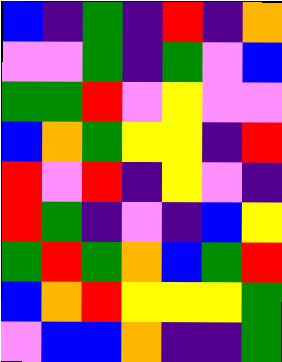[["blue", "indigo", "green", "indigo", "red", "indigo", "orange"], ["violet", "violet", "green", "indigo", "green", "violet", "blue"], ["green", "green", "red", "violet", "yellow", "violet", "violet"], ["blue", "orange", "green", "yellow", "yellow", "indigo", "red"], ["red", "violet", "red", "indigo", "yellow", "violet", "indigo"], ["red", "green", "indigo", "violet", "indigo", "blue", "yellow"], ["green", "red", "green", "orange", "blue", "green", "red"], ["blue", "orange", "red", "yellow", "yellow", "yellow", "green"], ["violet", "blue", "blue", "orange", "indigo", "indigo", "green"]]